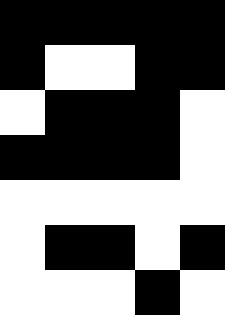[["black", "black", "black", "black", "black"], ["black", "white", "white", "black", "black"], ["white", "black", "black", "black", "white"], ["black", "black", "black", "black", "white"], ["white", "white", "white", "white", "white"], ["white", "black", "black", "white", "black"], ["white", "white", "white", "black", "white"]]